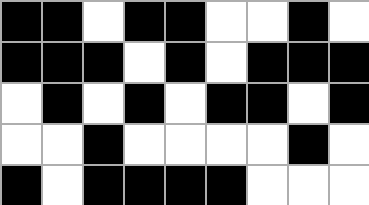[["black", "black", "white", "black", "black", "white", "white", "black", "white"], ["black", "black", "black", "white", "black", "white", "black", "black", "black"], ["white", "black", "white", "black", "white", "black", "black", "white", "black"], ["white", "white", "black", "white", "white", "white", "white", "black", "white"], ["black", "white", "black", "black", "black", "black", "white", "white", "white"]]